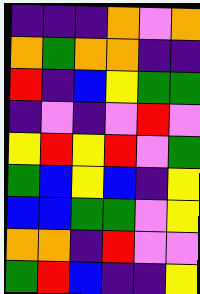[["indigo", "indigo", "indigo", "orange", "violet", "orange"], ["orange", "green", "orange", "orange", "indigo", "indigo"], ["red", "indigo", "blue", "yellow", "green", "green"], ["indigo", "violet", "indigo", "violet", "red", "violet"], ["yellow", "red", "yellow", "red", "violet", "green"], ["green", "blue", "yellow", "blue", "indigo", "yellow"], ["blue", "blue", "green", "green", "violet", "yellow"], ["orange", "orange", "indigo", "red", "violet", "violet"], ["green", "red", "blue", "indigo", "indigo", "yellow"]]